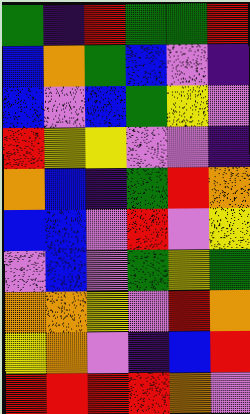[["green", "indigo", "red", "green", "green", "red"], ["blue", "orange", "green", "blue", "violet", "indigo"], ["blue", "violet", "blue", "green", "yellow", "violet"], ["red", "yellow", "yellow", "violet", "violet", "indigo"], ["orange", "blue", "indigo", "green", "red", "orange"], ["blue", "blue", "violet", "red", "violet", "yellow"], ["violet", "blue", "violet", "green", "yellow", "green"], ["orange", "orange", "yellow", "violet", "red", "orange"], ["yellow", "orange", "violet", "indigo", "blue", "red"], ["red", "red", "red", "red", "orange", "violet"]]